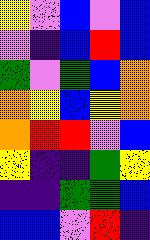[["yellow", "violet", "blue", "violet", "blue"], ["violet", "indigo", "blue", "red", "blue"], ["green", "violet", "green", "blue", "orange"], ["orange", "yellow", "blue", "yellow", "orange"], ["orange", "red", "red", "violet", "blue"], ["yellow", "indigo", "indigo", "green", "yellow"], ["indigo", "indigo", "green", "green", "blue"], ["blue", "blue", "violet", "red", "indigo"]]